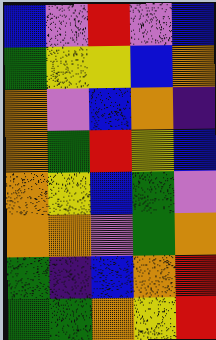[["blue", "violet", "red", "violet", "blue"], ["green", "yellow", "yellow", "blue", "orange"], ["orange", "violet", "blue", "orange", "indigo"], ["orange", "green", "red", "yellow", "blue"], ["orange", "yellow", "blue", "green", "violet"], ["orange", "orange", "violet", "green", "orange"], ["green", "indigo", "blue", "orange", "red"], ["green", "green", "orange", "yellow", "red"]]